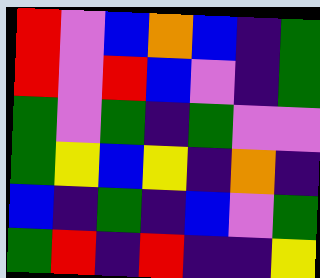[["red", "violet", "blue", "orange", "blue", "indigo", "green"], ["red", "violet", "red", "blue", "violet", "indigo", "green"], ["green", "violet", "green", "indigo", "green", "violet", "violet"], ["green", "yellow", "blue", "yellow", "indigo", "orange", "indigo"], ["blue", "indigo", "green", "indigo", "blue", "violet", "green"], ["green", "red", "indigo", "red", "indigo", "indigo", "yellow"]]